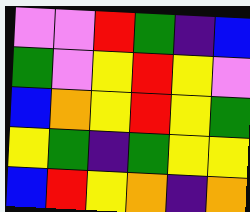[["violet", "violet", "red", "green", "indigo", "blue"], ["green", "violet", "yellow", "red", "yellow", "violet"], ["blue", "orange", "yellow", "red", "yellow", "green"], ["yellow", "green", "indigo", "green", "yellow", "yellow"], ["blue", "red", "yellow", "orange", "indigo", "orange"]]